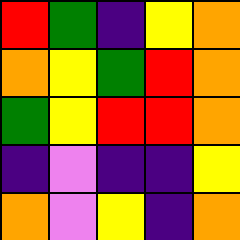[["red", "green", "indigo", "yellow", "orange"], ["orange", "yellow", "green", "red", "orange"], ["green", "yellow", "red", "red", "orange"], ["indigo", "violet", "indigo", "indigo", "yellow"], ["orange", "violet", "yellow", "indigo", "orange"]]